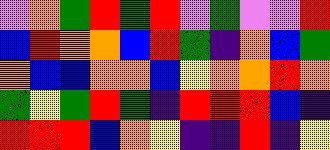[["violet", "orange", "green", "red", "green", "red", "violet", "green", "violet", "violet", "red"], ["blue", "red", "orange", "orange", "blue", "red", "green", "indigo", "orange", "blue", "green"], ["orange", "blue", "blue", "orange", "orange", "blue", "yellow", "orange", "orange", "red", "orange"], ["green", "yellow", "green", "red", "green", "indigo", "red", "red", "red", "blue", "indigo"], ["red", "red", "red", "blue", "orange", "yellow", "indigo", "indigo", "red", "indigo", "yellow"]]